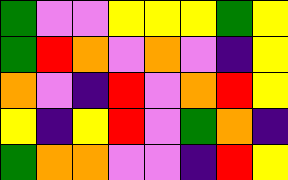[["green", "violet", "violet", "yellow", "yellow", "yellow", "green", "yellow"], ["green", "red", "orange", "violet", "orange", "violet", "indigo", "yellow"], ["orange", "violet", "indigo", "red", "violet", "orange", "red", "yellow"], ["yellow", "indigo", "yellow", "red", "violet", "green", "orange", "indigo"], ["green", "orange", "orange", "violet", "violet", "indigo", "red", "yellow"]]